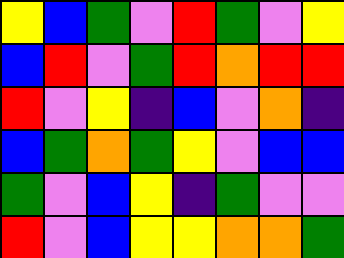[["yellow", "blue", "green", "violet", "red", "green", "violet", "yellow"], ["blue", "red", "violet", "green", "red", "orange", "red", "red"], ["red", "violet", "yellow", "indigo", "blue", "violet", "orange", "indigo"], ["blue", "green", "orange", "green", "yellow", "violet", "blue", "blue"], ["green", "violet", "blue", "yellow", "indigo", "green", "violet", "violet"], ["red", "violet", "blue", "yellow", "yellow", "orange", "orange", "green"]]